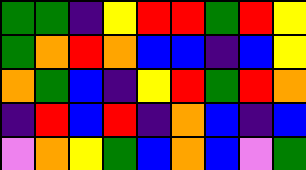[["green", "green", "indigo", "yellow", "red", "red", "green", "red", "yellow"], ["green", "orange", "red", "orange", "blue", "blue", "indigo", "blue", "yellow"], ["orange", "green", "blue", "indigo", "yellow", "red", "green", "red", "orange"], ["indigo", "red", "blue", "red", "indigo", "orange", "blue", "indigo", "blue"], ["violet", "orange", "yellow", "green", "blue", "orange", "blue", "violet", "green"]]